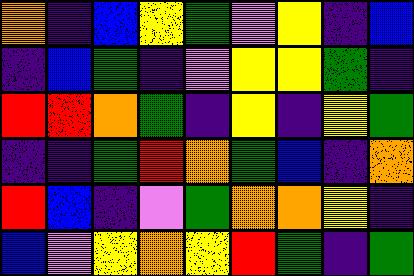[["orange", "indigo", "blue", "yellow", "green", "violet", "yellow", "indigo", "blue"], ["indigo", "blue", "green", "indigo", "violet", "yellow", "yellow", "green", "indigo"], ["red", "red", "orange", "green", "indigo", "yellow", "indigo", "yellow", "green"], ["indigo", "indigo", "green", "red", "orange", "green", "blue", "indigo", "orange"], ["red", "blue", "indigo", "violet", "green", "orange", "orange", "yellow", "indigo"], ["blue", "violet", "yellow", "orange", "yellow", "red", "green", "indigo", "green"]]